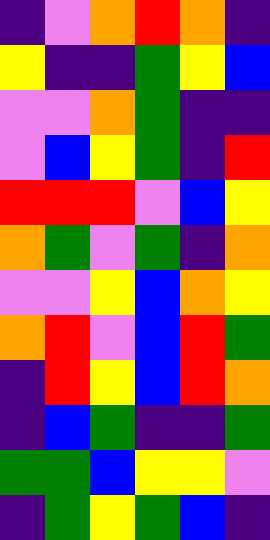[["indigo", "violet", "orange", "red", "orange", "indigo"], ["yellow", "indigo", "indigo", "green", "yellow", "blue"], ["violet", "violet", "orange", "green", "indigo", "indigo"], ["violet", "blue", "yellow", "green", "indigo", "red"], ["red", "red", "red", "violet", "blue", "yellow"], ["orange", "green", "violet", "green", "indigo", "orange"], ["violet", "violet", "yellow", "blue", "orange", "yellow"], ["orange", "red", "violet", "blue", "red", "green"], ["indigo", "red", "yellow", "blue", "red", "orange"], ["indigo", "blue", "green", "indigo", "indigo", "green"], ["green", "green", "blue", "yellow", "yellow", "violet"], ["indigo", "green", "yellow", "green", "blue", "indigo"]]